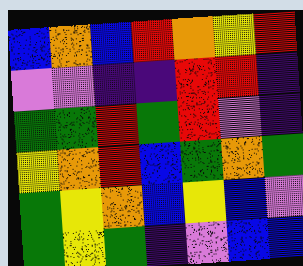[["blue", "orange", "blue", "red", "orange", "yellow", "red"], ["violet", "violet", "indigo", "indigo", "red", "red", "indigo"], ["green", "green", "red", "green", "red", "violet", "indigo"], ["yellow", "orange", "red", "blue", "green", "orange", "green"], ["green", "yellow", "orange", "blue", "yellow", "blue", "violet"], ["green", "yellow", "green", "indigo", "violet", "blue", "blue"]]